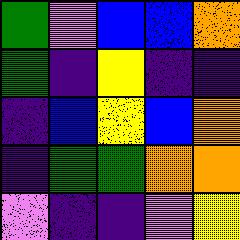[["green", "violet", "blue", "blue", "orange"], ["green", "indigo", "yellow", "indigo", "indigo"], ["indigo", "blue", "yellow", "blue", "orange"], ["indigo", "green", "green", "orange", "orange"], ["violet", "indigo", "indigo", "violet", "yellow"]]